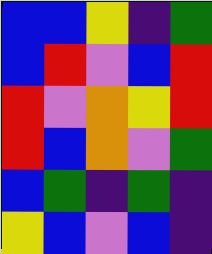[["blue", "blue", "yellow", "indigo", "green"], ["blue", "red", "violet", "blue", "red"], ["red", "violet", "orange", "yellow", "red"], ["red", "blue", "orange", "violet", "green"], ["blue", "green", "indigo", "green", "indigo"], ["yellow", "blue", "violet", "blue", "indigo"]]